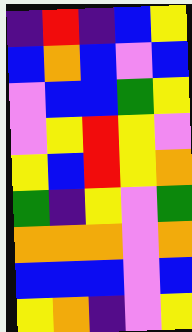[["indigo", "red", "indigo", "blue", "yellow"], ["blue", "orange", "blue", "violet", "blue"], ["violet", "blue", "blue", "green", "yellow"], ["violet", "yellow", "red", "yellow", "violet"], ["yellow", "blue", "red", "yellow", "orange"], ["green", "indigo", "yellow", "violet", "green"], ["orange", "orange", "orange", "violet", "orange"], ["blue", "blue", "blue", "violet", "blue"], ["yellow", "orange", "indigo", "violet", "yellow"]]